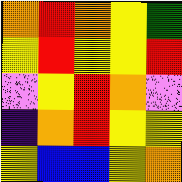[["orange", "red", "orange", "yellow", "green"], ["yellow", "red", "yellow", "yellow", "red"], ["violet", "yellow", "red", "orange", "violet"], ["indigo", "orange", "red", "yellow", "yellow"], ["yellow", "blue", "blue", "yellow", "orange"]]